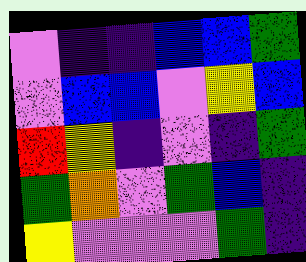[["violet", "indigo", "indigo", "blue", "blue", "green"], ["violet", "blue", "blue", "violet", "yellow", "blue"], ["red", "yellow", "indigo", "violet", "indigo", "green"], ["green", "orange", "violet", "green", "blue", "indigo"], ["yellow", "violet", "violet", "violet", "green", "indigo"]]